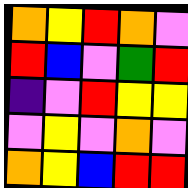[["orange", "yellow", "red", "orange", "violet"], ["red", "blue", "violet", "green", "red"], ["indigo", "violet", "red", "yellow", "yellow"], ["violet", "yellow", "violet", "orange", "violet"], ["orange", "yellow", "blue", "red", "red"]]